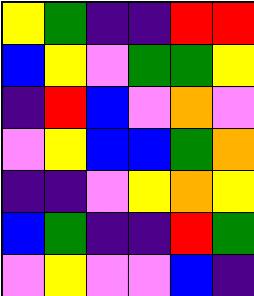[["yellow", "green", "indigo", "indigo", "red", "red"], ["blue", "yellow", "violet", "green", "green", "yellow"], ["indigo", "red", "blue", "violet", "orange", "violet"], ["violet", "yellow", "blue", "blue", "green", "orange"], ["indigo", "indigo", "violet", "yellow", "orange", "yellow"], ["blue", "green", "indigo", "indigo", "red", "green"], ["violet", "yellow", "violet", "violet", "blue", "indigo"]]